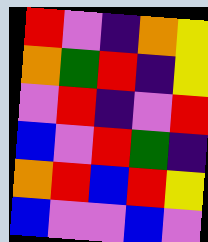[["red", "violet", "indigo", "orange", "yellow"], ["orange", "green", "red", "indigo", "yellow"], ["violet", "red", "indigo", "violet", "red"], ["blue", "violet", "red", "green", "indigo"], ["orange", "red", "blue", "red", "yellow"], ["blue", "violet", "violet", "blue", "violet"]]